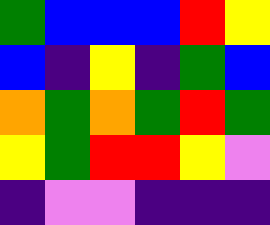[["green", "blue", "blue", "blue", "red", "yellow"], ["blue", "indigo", "yellow", "indigo", "green", "blue"], ["orange", "green", "orange", "green", "red", "green"], ["yellow", "green", "red", "red", "yellow", "violet"], ["indigo", "violet", "violet", "indigo", "indigo", "indigo"]]